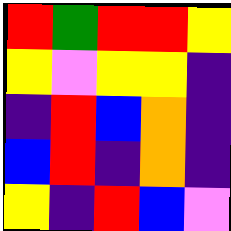[["red", "green", "red", "red", "yellow"], ["yellow", "violet", "yellow", "yellow", "indigo"], ["indigo", "red", "blue", "orange", "indigo"], ["blue", "red", "indigo", "orange", "indigo"], ["yellow", "indigo", "red", "blue", "violet"]]